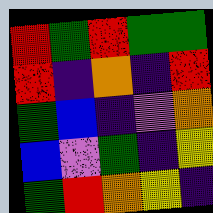[["red", "green", "red", "green", "green"], ["red", "indigo", "orange", "indigo", "red"], ["green", "blue", "indigo", "violet", "orange"], ["blue", "violet", "green", "indigo", "yellow"], ["green", "red", "orange", "yellow", "indigo"]]